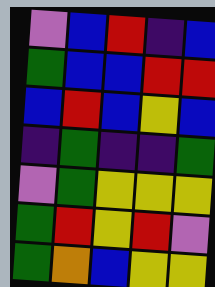[["violet", "blue", "red", "indigo", "blue"], ["green", "blue", "blue", "red", "red"], ["blue", "red", "blue", "yellow", "blue"], ["indigo", "green", "indigo", "indigo", "green"], ["violet", "green", "yellow", "yellow", "yellow"], ["green", "red", "yellow", "red", "violet"], ["green", "orange", "blue", "yellow", "yellow"]]